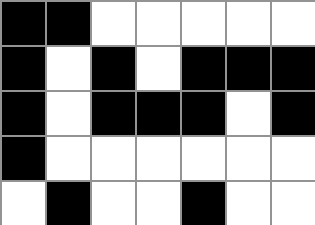[["black", "black", "white", "white", "white", "white", "white"], ["black", "white", "black", "white", "black", "black", "black"], ["black", "white", "black", "black", "black", "white", "black"], ["black", "white", "white", "white", "white", "white", "white"], ["white", "black", "white", "white", "black", "white", "white"]]